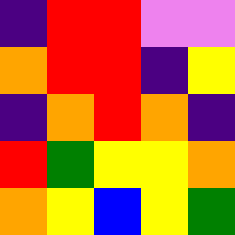[["indigo", "red", "red", "violet", "violet"], ["orange", "red", "red", "indigo", "yellow"], ["indigo", "orange", "red", "orange", "indigo"], ["red", "green", "yellow", "yellow", "orange"], ["orange", "yellow", "blue", "yellow", "green"]]